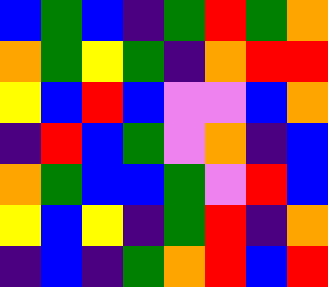[["blue", "green", "blue", "indigo", "green", "red", "green", "orange"], ["orange", "green", "yellow", "green", "indigo", "orange", "red", "red"], ["yellow", "blue", "red", "blue", "violet", "violet", "blue", "orange"], ["indigo", "red", "blue", "green", "violet", "orange", "indigo", "blue"], ["orange", "green", "blue", "blue", "green", "violet", "red", "blue"], ["yellow", "blue", "yellow", "indigo", "green", "red", "indigo", "orange"], ["indigo", "blue", "indigo", "green", "orange", "red", "blue", "red"]]